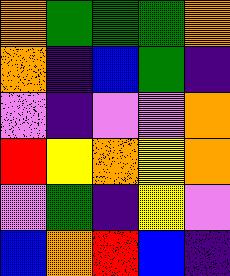[["orange", "green", "green", "green", "orange"], ["orange", "indigo", "blue", "green", "indigo"], ["violet", "indigo", "violet", "violet", "orange"], ["red", "yellow", "orange", "yellow", "orange"], ["violet", "green", "indigo", "yellow", "violet"], ["blue", "orange", "red", "blue", "indigo"]]